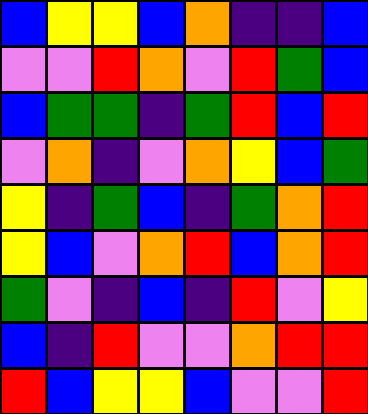[["blue", "yellow", "yellow", "blue", "orange", "indigo", "indigo", "blue"], ["violet", "violet", "red", "orange", "violet", "red", "green", "blue"], ["blue", "green", "green", "indigo", "green", "red", "blue", "red"], ["violet", "orange", "indigo", "violet", "orange", "yellow", "blue", "green"], ["yellow", "indigo", "green", "blue", "indigo", "green", "orange", "red"], ["yellow", "blue", "violet", "orange", "red", "blue", "orange", "red"], ["green", "violet", "indigo", "blue", "indigo", "red", "violet", "yellow"], ["blue", "indigo", "red", "violet", "violet", "orange", "red", "red"], ["red", "blue", "yellow", "yellow", "blue", "violet", "violet", "red"]]